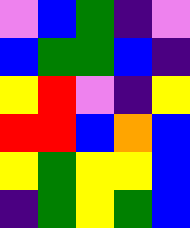[["violet", "blue", "green", "indigo", "violet"], ["blue", "green", "green", "blue", "indigo"], ["yellow", "red", "violet", "indigo", "yellow"], ["red", "red", "blue", "orange", "blue"], ["yellow", "green", "yellow", "yellow", "blue"], ["indigo", "green", "yellow", "green", "blue"]]